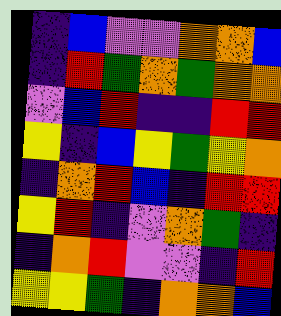[["indigo", "blue", "violet", "violet", "orange", "orange", "blue"], ["indigo", "red", "green", "orange", "green", "orange", "orange"], ["violet", "blue", "red", "indigo", "indigo", "red", "red"], ["yellow", "indigo", "blue", "yellow", "green", "yellow", "orange"], ["indigo", "orange", "red", "blue", "indigo", "red", "red"], ["yellow", "red", "indigo", "violet", "orange", "green", "indigo"], ["indigo", "orange", "red", "violet", "violet", "indigo", "red"], ["yellow", "yellow", "green", "indigo", "orange", "orange", "blue"]]